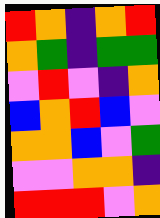[["red", "orange", "indigo", "orange", "red"], ["orange", "green", "indigo", "green", "green"], ["violet", "red", "violet", "indigo", "orange"], ["blue", "orange", "red", "blue", "violet"], ["orange", "orange", "blue", "violet", "green"], ["violet", "violet", "orange", "orange", "indigo"], ["red", "red", "red", "violet", "orange"]]